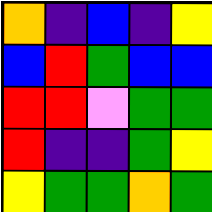[["orange", "indigo", "blue", "indigo", "yellow"], ["blue", "red", "green", "blue", "blue"], ["red", "red", "violet", "green", "green"], ["red", "indigo", "indigo", "green", "yellow"], ["yellow", "green", "green", "orange", "green"]]